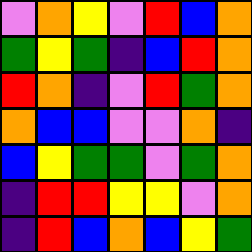[["violet", "orange", "yellow", "violet", "red", "blue", "orange"], ["green", "yellow", "green", "indigo", "blue", "red", "orange"], ["red", "orange", "indigo", "violet", "red", "green", "orange"], ["orange", "blue", "blue", "violet", "violet", "orange", "indigo"], ["blue", "yellow", "green", "green", "violet", "green", "orange"], ["indigo", "red", "red", "yellow", "yellow", "violet", "orange"], ["indigo", "red", "blue", "orange", "blue", "yellow", "green"]]